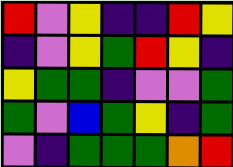[["red", "violet", "yellow", "indigo", "indigo", "red", "yellow"], ["indigo", "violet", "yellow", "green", "red", "yellow", "indigo"], ["yellow", "green", "green", "indigo", "violet", "violet", "green"], ["green", "violet", "blue", "green", "yellow", "indigo", "green"], ["violet", "indigo", "green", "green", "green", "orange", "red"]]